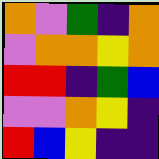[["orange", "violet", "green", "indigo", "orange"], ["violet", "orange", "orange", "yellow", "orange"], ["red", "red", "indigo", "green", "blue"], ["violet", "violet", "orange", "yellow", "indigo"], ["red", "blue", "yellow", "indigo", "indigo"]]